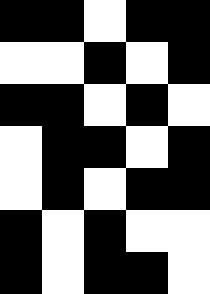[["black", "black", "white", "black", "black"], ["white", "white", "black", "white", "black"], ["black", "black", "white", "black", "white"], ["white", "black", "black", "white", "black"], ["white", "black", "white", "black", "black"], ["black", "white", "black", "white", "white"], ["black", "white", "black", "black", "white"]]